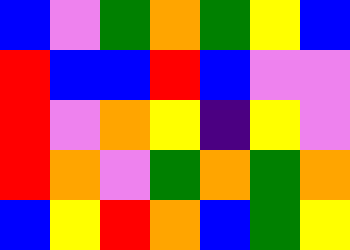[["blue", "violet", "green", "orange", "green", "yellow", "blue"], ["red", "blue", "blue", "red", "blue", "violet", "violet"], ["red", "violet", "orange", "yellow", "indigo", "yellow", "violet"], ["red", "orange", "violet", "green", "orange", "green", "orange"], ["blue", "yellow", "red", "orange", "blue", "green", "yellow"]]